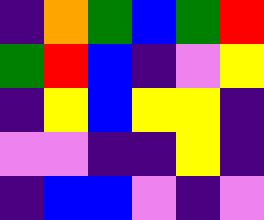[["indigo", "orange", "green", "blue", "green", "red"], ["green", "red", "blue", "indigo", "violet", "yellow"], ["indigo", "yellow", "blue", "yellow", "yellow", "indigo"], ["violet", "violet", "indigo", "indigo", "yellow", "indigo"], ["indigo", "blue", "blue", "violet", "indigo", "violet"]]